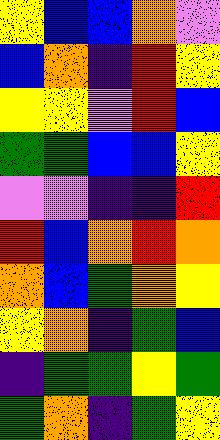[["yellow", "blue", "blue", "orange", "violet"], ["blue", "orange", "indigo", "red", "yellow"], ["yellow", "yellow", "violet", "red", "blue"], ["green", "green", "blue", "blue", "yellow"], ["violet", "violet", "indigo", "indigo", "red"], ["red", "blue", "orange", "red", "orange"], ["orange", "blue", "green", "orange", "yellow"], ["yellow", "orange", "indigo", "green", "blue"], ["indigo", "green", "green", "yellow", "green"], ["green", "orange", "indigo", "green", "yellow"]]